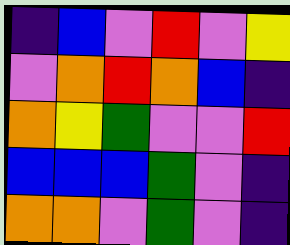[["indigo", "blue", "violet", "red", "violet", "yellow"], ["violet", "orange", "red", "orange", "blue", "indigo"], ["orange", "yellow", "green", "violet", "violet", "red"], ["blue", "blue", "blue", "green", "violet", "indigo"], ["orange", "orange", "violet", "green", "violet", "indigo"]]